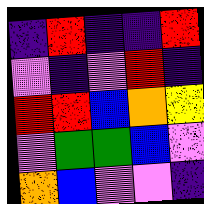[["indigo", "red", "indigo", "indigo", "red"], ["violet", "indigo", "violet", "red", "indigo"], ["red", "red", "blue", "orange", "yellow"], ["violet", "green", "green", "blue", "violet"], ["orange", "blue", "violet", "violet", "indigo"]]